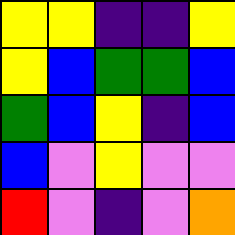[["yellow", "yellow", "indigo", "indigo", "yellow"], ["yellow", "blue", "green", "green", "blue"], ["green", "blue", "yellow", "indigo", "blue"], ["blue", "violet", "yellow", "violet", "violet"], ["red", "violet", "indigo", "violet", "orange"]]